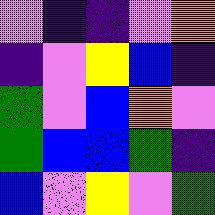[["violet", "indigo", "indigo", "violet", "orange"], ["indigo", "violet", "yellow", "blue", "indigo"], ["green", "violet", "blue", "orange", "violet"], ["green", "blue", "blue", "green", "indigo"], ["blue", "violet", "yellow", "violet", "green"]]